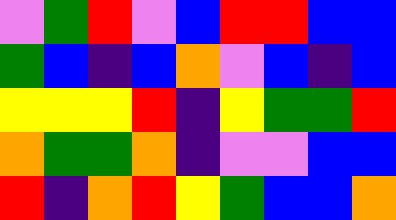[["violet", "green", "red", "violet", "blue", "red", "red", "blue", "blue"], ["green", "blue", "indigo", "blue", "orange", "violet", "blue", "indigo", "blue"], ["yellow", "yellow", "yellow", "red", "indigo", "yellow", "green", "green", "red"], ["orange", "green", "green", "orange", "indigo", "violet", "violet", "blue", "blue"], ["red", "indigo", "orange", "red", "yellow", "green", "blue", "blue", "orange"]]